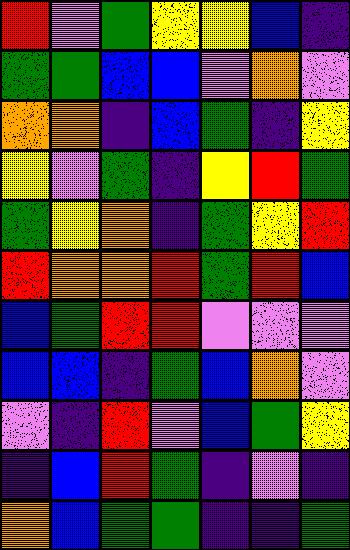[["red", "violet", "green", "yellow", "yellow", "blue", "indigo"], ["green", "green", "blue", "blue", "violet", "orange", "violet"], ["orange", "orange", "indigo", "blue", "green", "indigo", "yellow"], ["yellow", "violet", "green", "indigo", "yellow", "red", "green"], ["green", "yellow", "orange", "indigo", "green", "yellow", "red"], ["red", "orange", "orange", "red", "green", "red", "blue"], ["blue", "green", "red", "red", "violet", "violet", "violet"], ["blue", "blue", "indigo", "green", "blue", "orange", "violet"], ["violet", "indigo", "red", "violet", "blue", "green", "yellow"], ["indigo", "blue", "red", "green", "indigo", "violet", "indigo"], ["orange", "blue", "green", "green", "indigo", "indigo", "green"]]